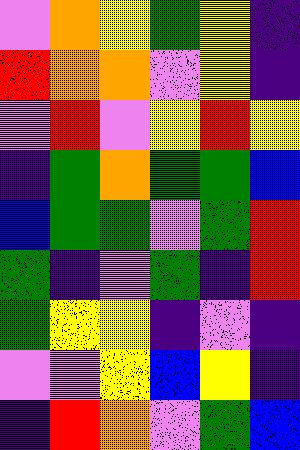[["violet", "orange", "yellow", "green", "yellow", "indigo"], ["red", "orange", "orange", "violet", "yellow", "indigo"], ["violet", "red", "violet", "yellow", "red", "yellow"], ["indigo", "green", "orange", "green", "green", "blue"], ["blue", "green", "green", "violet", "green", "red"], ["green", "indigo", "violet", "green", "indigo", "red"], ["green", "yellow", "yellow", "indigo", "violet", "indigo"], ["violet", "violet", "yellow", "blue", "yellow", "indigo"], ["indigo", "red", "orange", "violet", "green", "blue"]]